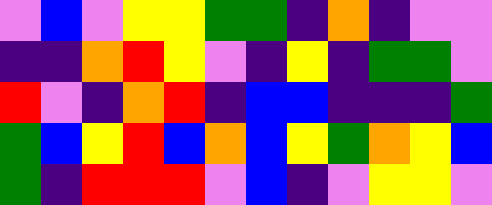[["violet", "blue", "violet", "yellow", "yellow", "green", "green", "indigo", "orange", "indigo", "violet", "violet"], ["indigo", "indigo", "orange", "red", "yellow", "violet", "indigo", "yellow", "indigo", "green", "green", "violet"], ["red", "violet", "indigo", "orange", "red", "indigo", "blue", "blue", "indigo", "indigo", "indigo", "green"], ["green", "blue", "yellow", "red", "blue", "orange", "blue", "yellow", "green", "orange", "yellow", "blue"], ["green", "indigo", "red", "red", "red", "violet", "blue", "indigo", "violet", "yellow", "yellow", "violet"]]